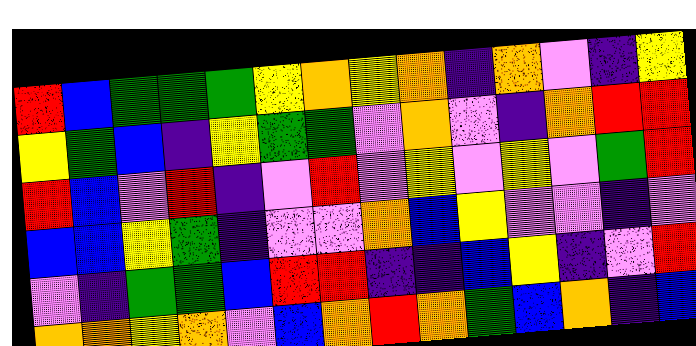[["red", "blue", "green", "green", "green", "yellow", "orange", "yellow", "orange", "indigo", "orange", "violet", "indigo", "yellow"], ["yellow", "green", "blue", "indigo", "yellow", "green", "green", "violet", "orange", "violet", "indigo", "orange", "red", "red"], ["red", "blue", "violet", "red", "indigo", "violet", "red", "violet", "yellow", "violet", "yellow", "violet", "green", "red"], ["blue", "blue", "yellow", "green", "indigo", "violet", "violet", "orange", "blue", "yellow", "violet", "violet", "indigo", "violet"], ["violet", "indigo", "green", "green", "blue", "red", "red", "indigo", "indigo", "blue", "yellow", "indigo", "violet", "red"], ["orange", "orange", "yellow", "orange", "violet", "blue", "orange", "red", "orange", "green", "blue", "orange", "indigo", "blue"]]